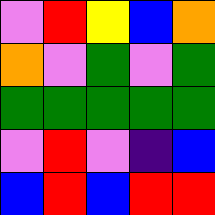[["violet", "red", "yellow", "blue", "orange"], ["orange", "violet", "green", "violet", "green"], ["green", "green", "green", "green", "green"], ["violet", "red", "violet", "indigo", "blue"], ["blue", "red", "blue", "red", "red"]]